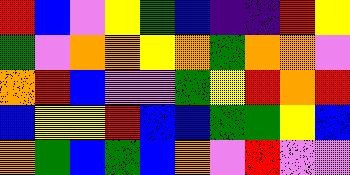[["red", "blue", "violet", "yellow", "green", "blue", "indigo", "indigo", "red", "yellow"], ["green", "violet", "orange", "orange", "yellow", "orange", "green", "orange", "orange", "violet"], ["orange", "red", "blue", "violet", "violet", "green", "yellow", "red", "orange", "red"], ["blue", "yellow", "yellow", "red", "blue", "blue", "green", "green", "yellow", "blue"], ["orange", "green", "blue", "green", "blue", "orange", "violet", "red", "violet", "violet"]]